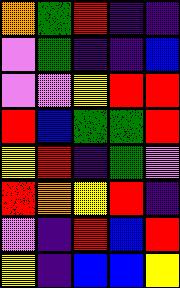[["orange", "green", "red", "indigo", "indigo"], ["violet", "green", "indigo", "indigo", "blue"], ["violet", "violet", "yellow", "red", "red"], ["red", "blue", "green", "green", "red"], ["yellow", "red", "indigo", "green", "violet"], ["red", "orange", "yellow", "red", "indigo"], ["violet", "indigo", "red", "blue", "red"], ["yellow", "indigo", "blue", "blue", "yellow"]]